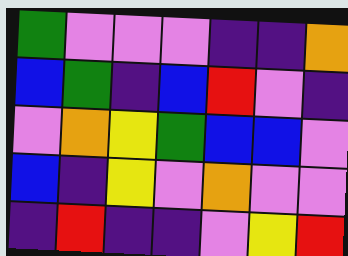[["green", "violet", "violet", "violet", "indigo", "indigo", "orange"], ["blue", "green", "indigo", "blue", "red", "violet", "indigo"], ["violet", "orange", "yellow", "green", "blue", "blue", "violet"], ["blue", "indigo", "yellow", "violet", "orange", "violet", "violet"], ["indigo", "red", "indigo", "indigo", "violet", "yellow", "red"]]